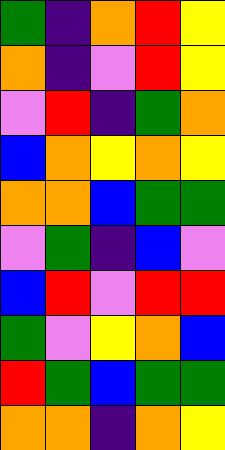[["green", "indigo", "orange", "red", "yellow"], ["orange", "indigo", "violet", "red", "yellow"], ["violet", "red", "indigo", "green", "orange"], ["blue", "orange", "yellow", "orange", "yellow"], ["orange", "orange", "blue", "green", "green"], ["violet", "green", "indigo", "blue", "violet"], ["blue", "red", "violet", "red", "red"], ["green", "violet", "yellow", "orange", "blue"], ["red", "green", "blue", "green", "green"], ["orange", "orange", "indigo", "orange", "yellow"]]